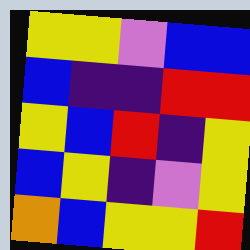[["yellow", "yellow", "violet", "blue", "blue"], ["blue", "indigo", "indigo", "red", "red"], ["yellow", "blue", "red", "indigo", "yellow"], ["blue", "yellow", "indigo", "violet", "yellow"], ["orange", "blue", "yellow", "yellow", "red"]]